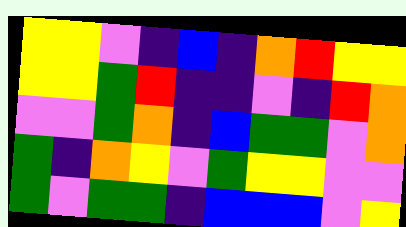[["yellow", "yellow", "violet", "indigo", "blue", "indigo", "orange", "red", "yellow", "yellow"], ["yellow", "yellow", "green", "red", "indigo", "indigo", "violet", "indigo", "red", "orange"], ["violet", "violet", "green", "orange", "indigo", "blue", "green", "green", "violet", "orange"], ["green", "indigo", "orange", "yellow", "violet", "green", "yellow", "yellow", "violet", "violet"], ["green", "violet", "green", "green", "indigo", "blue", "blue", "blue", "violet", "yellow"]]